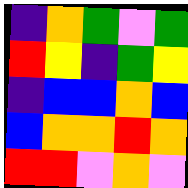[["indigo", "orange", "green", "violet", "green"], ["red", "yellow", "indigo", "green", "yellow"], ["indigo", "blue", "blue", "orange", "blue"], ["blue", "orange", "orange", "red", "orange"], ["red", "red", "violet", "orange", "violet"]]